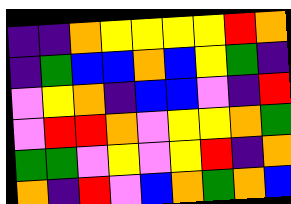[["indigo", "indigo", "orange", "yellow", "yellow", "yellow", "yellow", "red", "orange"], ["indigo", "green", "blue", "blue", "orange", "blue", "yellow", "green", "indigo"], ["violet", "yellow", "orange", "indigo", "blue", "blue", "violet", "indigo", "red"], ["violet", "red", "red", "orange", "violet", "yellow", "yellow", "orange", "green"], ["green", "green", "violet", "yellow", "violet", "yellow", "red", "indigo", "orange"], ["orange", "indigo", "red", "violet", "blue", "orange", "green", "orange", "blue"]]